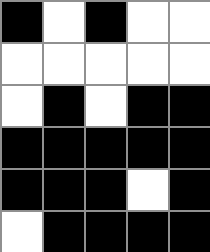[["black", "white", "black", "white", "white"], ["white", "white", "white", "white", "white"], ["white", "black", "white", "black", "black"], ["black", "black", "black", "black", "black"], ["black", "black", "black", "white", "black"], ["white", "black", "black", "black", "black"]]